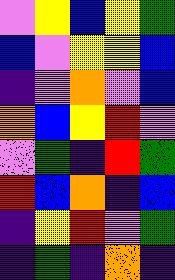[["violet", "yellow", "blue", "yellow", "green"], ["blue", "violet", "yellow", "yellow", "blue"], ["indigo", "violet", "orange", "violet", "blue"], ["orange", "blue", "yellow", "red", "violet"], ["violet", "green", "indigo", "red", "green"], ["red", "blue", "orange", "indigo", "blue"], ["indigo", "yellow", "red", "violet", "green"], ["indigo", "green", "indigo", "orange", "indigo"]]